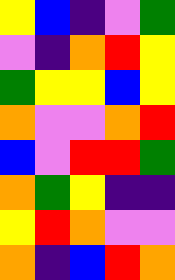[["yellow", "blue", "indigo", "violet", "green"], ["violet", "indigo", "orange", "red", "yellow"], ["green", "yellow", "yellow", "blue", "yellow"], ["orange", "violet", "violet", "orange", "red"], ["blue", "violet", "red", "red", "green"], ["orange", "green", "yellow", "indigo", "indigo"], ["yellow", "red", "orange", "violet", "violet"], ["orange", "indigo", "blue", "red", "orange"]]